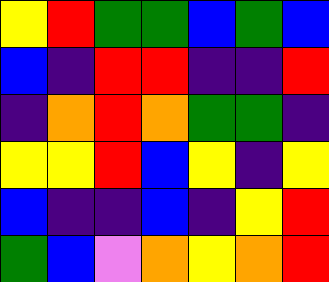[["yellow", "red", "green", "green", "blue", "green", "blue"], ["blue", "indigo", "red", "red", "indigo", "indigo", "red"], ["indigo", "orange", "red", "orange", "green", "green", "indigo"], ["yellow", "yellow", "red", "blue", "yellow", "indigo", "yellow"], ["blue", "indigo", "indigo", "blue", "indigo", "yellow", "red"], ["green", "blue", "violet", "orange", "yellow", "orange", "red"]]